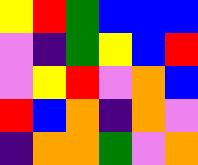[["yellow", "red", "green", "blue", "blue", "blue"], ["violet", "indigo", "green", "yellow", "blue", "red"], ["violet", "yellow", "red", "violet", "orange", "blue"], ["red", "blue", "orange", "indigo", "orange", "violet"], ["indigo", "orange", "orange", "green", "violet", "orange"]]